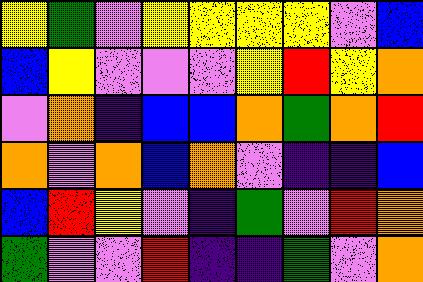[["yellow", "green", "violet", "yellow", "yellow", "yellow", "yellow", "violet", "blue"], ["blue", "yellow", "violet", "violet", "violet", "yellow", "red", "yellow", "orange"], ["violet", "orange", "indigo", "blue", "blue", "orange", "green", "orange", "red"], ["orange", "violet", "orange", "blue", "orange", "violet", "indigo", "indigo", "blue"], ["blue", "red", "yellow", "violet", "indigo", "green", "violet", "red", "orange"], ["green", "violet", "violet", "red", "indigo", "indigo", "green", "violet", "orange"]]